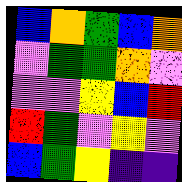[["blue", "orange", "green", "blue", "orange"], ["violet", "green", "green", "orange", "violet"], ["violet", "violet", "yellow", "blue", "red"], ["red", "green", "violet", "yellow", "violet"], ["blue", "green", "yellow", "indigo", "indigo"]]